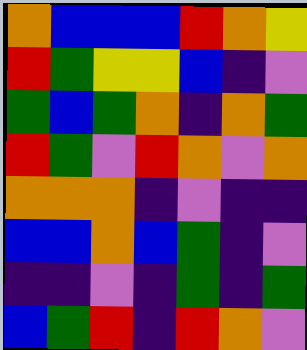[["orange", "blue", "blue", "blue", "red", "orange", "yellow"], ["red", "green", "yellow", "yellow", "blue", "indigo", "violet"], ["green", "blue", "green", "orange", "indigo", "orange", "green"], ["red", "green", "violet", "red", "orange", "violet", "orange"], ["orange", "orange", "orange", "indigo", "violet", "indigo", "indigo"], ["blue", "blue", "orange", "blue", "green", "indigo", "violet"], ["indigo", "indigo", "violet", "indigo", "green", "indigo", "green"], ["blue", "green", "red", "indigo", "red", "orange", "violet"]]